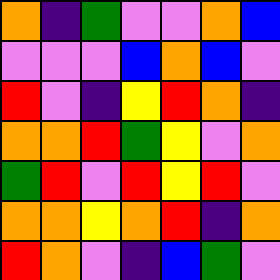[["orange", "indigo", "green", "violet", "violet", "orange", "blue"], ["violet", "violet", "violet", "blue", "orange", "blue", "violet"], ["red", "violet", "indigo", "yellow", "red", "orange", "indigo"], ["orange", "orange", "red", "green", "yellow", "violet", "orange"], ["green", "red", "violet", "red", "yellow", "red", "violet"], ["orange", "orange", "yellow", "orange", "red", "indigo", "orange"], ["red", "orange", "violet", "indigo", "blue", "green", "violet"]]